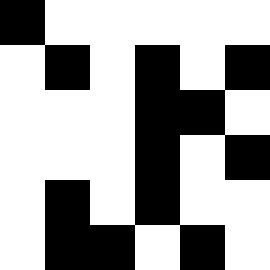[["black", "white", "white", "white", "white", "white"], ["white", "black", "white", "black", "white", "black"], ["white", "white", "white", "black", "black", "white"], ["white", "white", "white", "black", "white", "black"], ["white", "black", "white", "black", "white", "white"], ["white", "black", "black", "white", "black", "white"]]